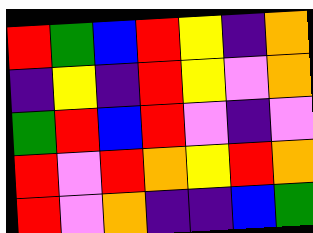[["red", "green", "blue", "red", "yellow", "indigo", "orange"], ["indigo", "yellow", "indigo", "red", "yellow", "violet", "orange"], ["green", "red", "blue", "red", "violet", "indigo", "violet"], ["red", "violet", "red", "orange", "yellow", "red", "orange"], ["red", "violet", "orange", "indigo", "indigo", "blue", "green"]]